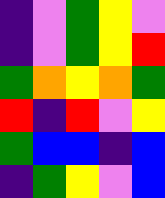[["indigo", "violet", "green", "yellow", "violet"], ["indigo", "violet", "green", "yellow", "red"], ["green", "orange", "yellow", "orange", "green"], ["red", "indigo", "red", "violet", "yellow"], ["green", "blue", "blue", "indigo", "blue"], ["indigo", "green", "yellow", "violet", "blue"]]